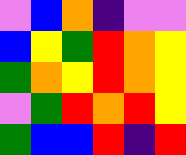[["violet", "blue", "orange", "indigo", "violet", "violet"], ["blue", "yellow", "green", "red", "orange", "yellow"], ["green", "orange", "yellow", "red", "orange", "yellow"], ["violet", "green", "red", "orange", "red", "yellow"], ["green", "blue", "blue", "red", "indigo", "red"]]